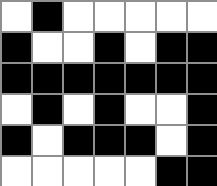[["white", "black", "white", "white", "white", "white", "white"], ["black", "white", "white", "black", "white", "black", "black"], ["black", "black", "black", "black", "black", "black", "black"], ["white", "black", "white", "black", "white", "white", "black"], ["black", "white", "black", "black", "black", "white", "black"], ["white", "white", "white", "white", "white", "black", "black"]]